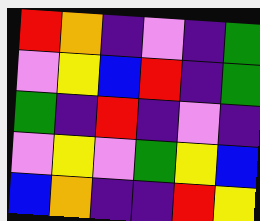[["red", "orange", "indigo", "violet", "indigo", "green"], ["violet", "yellow", "blue", "red", "indigo", "green"], ["green", "indigo", "red", "indigo", "violet", "indigo"], ["violet", "yellow", "violet", "green", "yellow", "blue"], ["blue", "orange", "indigo", "indigo", "red", "yellow"]]